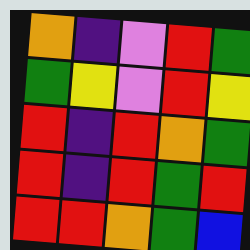[["orange", "indigo", "violet", "red", "green"], ["green", "yellow", "violet", "red", "yellow"], ["red", "indigo", "red", "orange", "green"], ["red", "indigo", "red", "green", "red"], ["red", "red", "orange", "green", "blue"]]